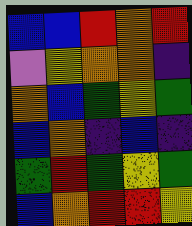[["blue", "blue", "red", "orange", "red"], ["violet", "yellow", "orange", "orange", "indigo"], ["orange", "blue", "green", "yellow", "green"], ["blue", "orange", "indigo", "blue", "indigo"], ["green", "red", "green", "yellow", "green"], ["blue", "orange", "red", "red", "yellow"]]